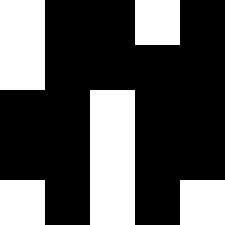[["white", "black", "black", "white", "black"], ["white", "black", "black", "black", "black"], ["black", "black", "white", "black", "black"], ["black", "black", "white", "black", "black"], ["white", "black", "white", "black", "white"]]